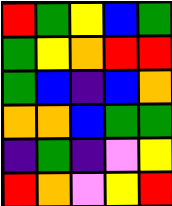[["red", "green", "yellow", "blue", "green"], ["green", "yellow", "orange", "red", "red"], ["green", "blue", "indigo", "blue", "orange"], ["orange", "orange", "blue", "green", "green"], ["indigo", "green", "indigo", "violet", "yellow"], ["red", "orange", "violet", "yellow", "red"]]